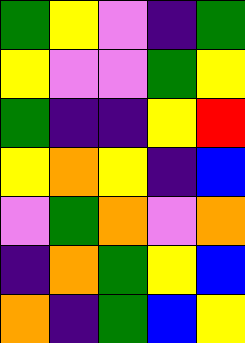[["green", "yellow", "violet", "indigo", "green"], ["yellow", "violet", "violet", "green", "yellow"], ["green", "indigo", "indigo", "yellow", "red"], ["yellow", "orange", "yellow", "indigo", "blue"], ["violet", "green", "orange", "violet", "orange"], ["indigo", "orange", "green", "yellow", "blue"], ["orange", "indigo", "green", "blue", "yellow"]]